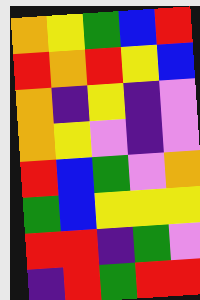[["orange", "yellow", "green", "blue", "red"], ["red", "orange", "red", "yellow", "blue"], ["orange", "indigo", "yellow", "indigo", "violet"], ["orange", "yellow", "violet", "indigo", "violet"], ["red", "blue", "green", "violet", "orange"], ["green", "blue", "yellow", "yellow", "yellow"], ["red", "red", "indigo", "green", "violet"], ["indigo", "red", "green", "red", "red"]]